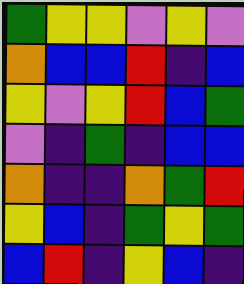[["green", "yellow", "yellow", "violet", "yellow", "violet"], ["orange", "blue", "blue", "red", "indigo", "blue"], ["yellow", "violet", "yellow", "red", "blue", "green"], ["violet", "indigo", "green", "indigo", "blue", "blue"], ["orange", "indigo", "indigo", "orange", "green", "red"], ["yellow", "blue", "indigo", "green", "yellow", "green"], ["blue", "red", "indigo", "yellow", "blue", "indigo"]]